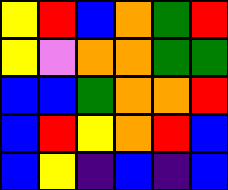[["yellow", "red", "blue", "orange", "green", "red"], ["yellow", "violet", "orange", "orange", "green", "green"], ["blue", "blue", "green", "orange", "orange", "red"], ["blue", "red", "yellow", "orange", "red", "blue"], ["blue", "yellow", "indigo", "blue", "indigo", "blue"]]